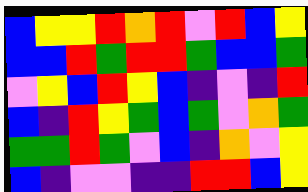[["blue", "yellow", "yellow", "red", "orange", "red", "violet", "red", "blue", "yellow"], ["blue", "blue", "red", "green", "red", "red", "green", "blue", "blue", "green"], ["violet", "yellow", "blue", "red", "yellow", "blue", "indigo", "violet", "indigo", "red"], ["blue", "indigo", "red", "yellow", "green", "blue", "green", "violet", "orange", "green"], ["green", "green", "red", "green", "violet", "blue", "indigo", "orange", "violet", "yellow"], ["blue", "indigo", "violet", "violet", "indigo", "indigo", "red", "red", "blue", "yellow"]]